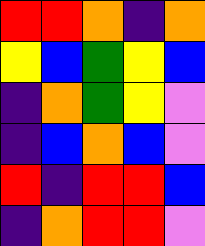[["red", "red", "orange", "indigo", "orange"], ["yellow", "blue", "green", "yellow", "blue"], ["indigo", "orange", "green", "yellow", "violet"], ["indigo", "blue", "orange", "blue", "violet"], ["red", "indigo", "red", "red", "blue"], ["indigo", "orange", "red", "red", "violet"]]